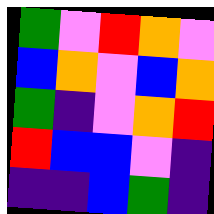[["green", "violet", "red", "orange", "violet"], ["blue", "orange", "violet", "blue", "orange"], ["green", "indigo", "violet", "orange", "red"], ["red", "blue", "blue", "violet", "indigo"], ["indigo", "indigo", "blue", "green", "indigo"]]